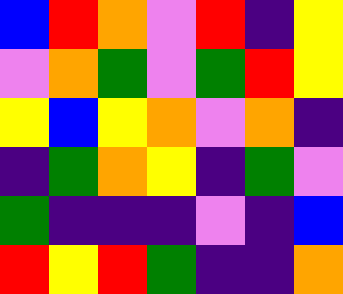[["blue", "red", "orange", "violet", "red", "indigo", "yellow"], ["violet", "orange", "green", "violet", "green", "red", "yellow"], ["yellow", "blue", "yellow", "orange", "violet", "orange", "indigo"], ["indigo", "green", "orange", "yellow", "indigo", "green", "violet"], ["green", "indigo", "indigo", "indigo", "violet", "indigo", "blue"], ["red", "yellow", "red", "green", "indigo", "indigo", "orange"]]